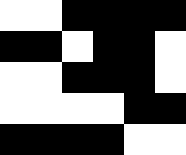[["white", "white", "black", "black", "black", "black"], ["black", "black", "white", "black", "black", "white"], ["white", "white", "black", "black", "black", "white"], ["white", "white", "white", "white", "black", "black"], ["black", "black", "black", "black", "white", "white"]]